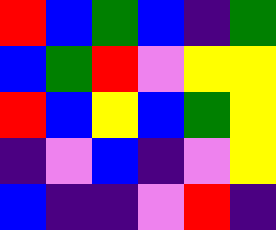[["red", "blue", "green", "blue", "indigo", "green"], ["blue", "green", "red", "violet", "yellow", "yellow"], ["red", "blue", "yellow", "blue", "green", "yellow"], ["indigo", "violet", "blue", "indigo", "violet", "yellow"], ["blue", "indigo", "indigo", "violet", "red", "indigo"]]